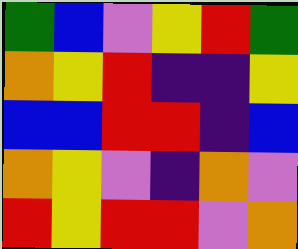[["green", "blue", "violet", "yellow", "red", "green"], ["orange", "yellow", "red", "indigo", "indigo", "yellow"], ["blue", "blue", "red", "red", "indigo", "blue"], ["orange", "yellow", "violet", "indigo", "orange", "violet"], ["red", "yellow", "red", "red", "violet", "orange"]]